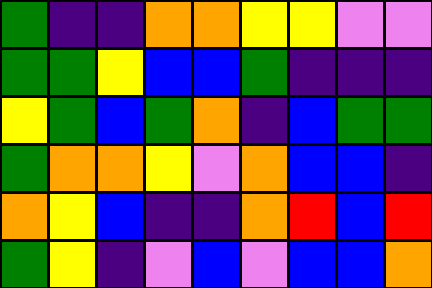[["green", "indigo", "indigo", "orange", "orange", "yellow", "yellow", "violet", "violet"], ["green", "green", "yellow", "blue", "blue", "green", "indigo", "indigo", "indigo"], ["yellow", "green", "blue", "green", "orange", "indigo", "blue", "green", "green"], ["green", "orange", "orange", "yellow", "violet", "orange", "blue", "blue", "indigo"], ["orange", "yellow", "blue", "indigo", "indigo", "orange", "red", "blue", "red"], ["green", "yellow", "indigo", "violet", "blue", "violet", "blue", "blue", "orange"]]